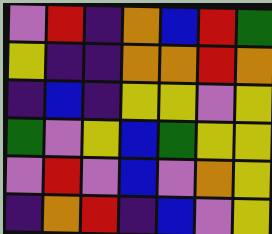[["violet", "red", "indigo", "orange", "blue", "red", "green"], ["yellow", "indigo", "indigo", "orange", "orange", "red", "orange"], ["indigo", "blue", "indigo", "yellow", "yellow", "violet", "yellow"], ["green", "violet", "yellow", "blue", "green", "yellow", "yellow"], ["violet", "red", "violet", "blue", "violet", "orange", "yellow"], ["indigo", "orange", "red", "indigo", "blue", "violet", "yellow"]]